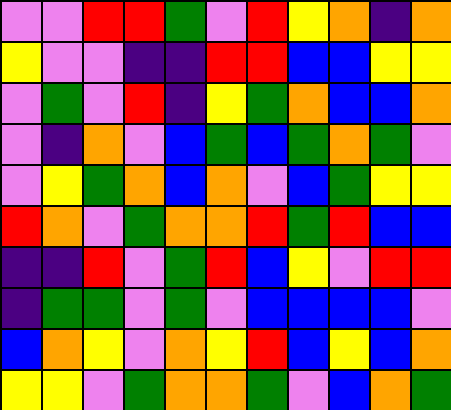[["violet", "violet", "red", "red", "green", "violet", "red", "yellow", "orange", "indigo", "orange"], ["yellow", "violet", "violet", "indigo", "indigo", "red", "red", "blue", "blue", "yellow", "yellow"], ["violet", "green", "violet", "red", "indigo", "yellow", "green", "orange", "blue", "blue", "orange"], ["violet", "indigo", "orange", "violet", "blue", "green", "blue", "green", "orange", "green", "violet"], ["violet", "yellow", "green", "orange", "blue", "orange", "violet", "blue", "green", "yellow", "yellow"], ["red", "orange", "violet", "green", "orange", "orange", "red", "green", "red", "blue", "blue"], ["indigo", "indigo", "red", "violet", "green", "red", "blue", "yellow", "violet", "red", "red"], ["indigo", "green", "green", "violet", "green", "violet", "blue", "blue", "blue", "blue", "violet"], ["blue", "orange", "yellow", "violet", "orange", "yellow", "red", "blue", "yellow", "blue", "orange"], ["yellow", "yellow", "violet", "green", "orange", "orange", "green", "violet", "blue", "orange", "green"]]